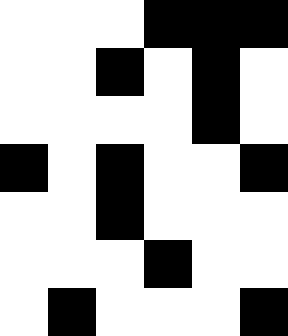[["white", "white", "white", "black", "black", "black"], ["white", "white", "black", "white", "black", "white"], ["white", "white", "white", "white", "black", "white"], ["black", "white", "black", "white", "white", "black"], ["white", "white", "black", "white", "white", "white"], ["white", "white", "white", "black", "white", "white"], ["white", "black", "white", "white", "white", "black"]]